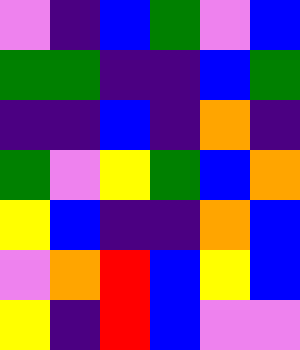[["violet", "indigo", "blue", "green", "violet", "blue"], ["green", "green", "indigo", "indigo", "blue", "green"], ["indigo", "indigo", "blue", "indigo", "orange", "indigo"], ["green", "violet", "yellow", "green", "blue", "orange"], ["yellow", "blue", "indigo", "indigo", "orange", "blue"], ["violet", "orange", "red", "blue", "yellow", "blue"], ["yellow", "indigo", "red", "blue", "violet", "violet"]]